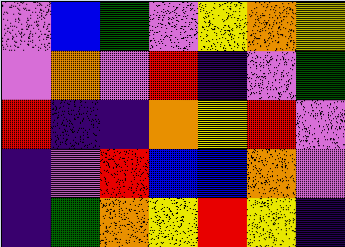[["violet", "blue", "green", "violet", "yellow", "orange", "yellow"], ["violet", "orange", "violet", "red", "indigo", "violet", "green"], ["red", "indigo", "indigo", "orange", "yellow", "red", "violet"], ["indigo", "violet", "red", "blue", "blue", "orange", "violet"], ["indigo", "green", "orange", "yellow", "red", "yellow", "indigo"]]